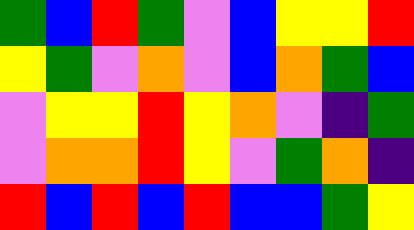[["green", "blue", "red", "green", "violet", "blue", "yellow", "yellow", "red"], ["yellow", "green", "violet", "orange", "violet", "blue", "orange", "green", "blue"], ["violet", "yellow", "yellow", "red", "yellow", "orange", "violet", "indigo", "green"], ["violet", "orange", "orange", "red", "yellow", "violet", "green", "orange", "indigo"], ["red", "blue", "red", "blue", "red", "blue", "blue", "green", "yellow"]]